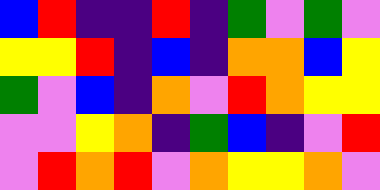[["blue", "red", "indigo", "indigo", "red", "indigo", "green", "violet", "green", "violet"], ["yellow", "yellow", "red", "indigo", "blue", "indigo", "orange", "orange", "blue", "yellow"], ["green", "violet", "blue", "indigo", "orange", "violet", "red", "orange", "yellow", "yellow"], ["violet", "violet", "yellow", "orange", "indigo", "green", "blue", "indigo", "violet", "red"], ["violet", "red", "orange", "red", "violet", "orange", "yellow", "yellow", "orange", "violet"]]